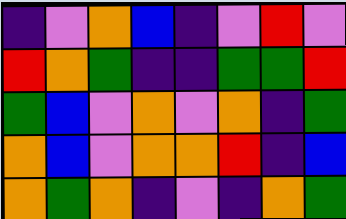[["indigo", "violet", "orange", "blue", "indigo", "violet", "red", "violet"], ["red", "orange", "green", "indigo", "indigo", "green", "green", "red"], ["green", "blue", "violet", "orange", "violet", "orange", "indigo", "green"], ["orange", "blue", "violet", "orange", "orange", "red", "indigo", "blue"], ["orange", "green", "orange", "indigo", "violet", "indigo", "orange", "green"]]